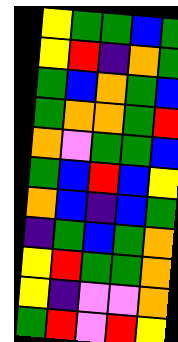[["yellow", "green", "green", "blue", "green"], ["yellow", "red", "indigo", "orange", "green"], ["green", "blue", "orange", "green", "blue"], ["green", "orange", "orange", "green", "red"], ["orange", "violet", "green", "green", "blue"], ["green", "blue", "red", "blue", "yellow"], ["orange", "blue", "indigo", "blue", "green"], ["indigo", "green", "blue", "green", "orange"], ["yellow", "red", "green", "green", "orange"], ["yellow", "indigo", "violet", "violet", "orange"], ["green", "red", "violet", "red", "yellow"]]